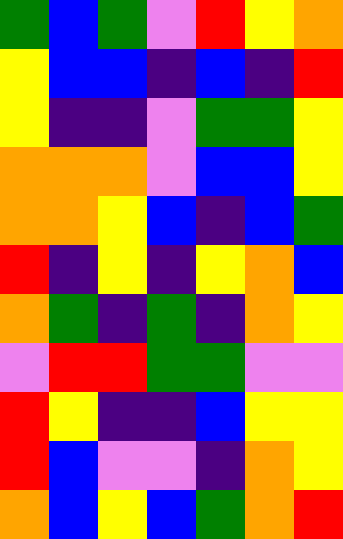[["green", "blue", "green", "violet", "red", "yellow", "orange"], ["yellow", "blue", "blue", "indigo", "blue", "indigo", "red"], ["yellow", "indigo", "indigo", "violet", "green", "green", "yellow"], ["orange", "orange", "orange", "violet", "blue", "blue", "yellow"], ["orange", "orange", "yellow", "blue", "indigo", "blue", "green"], ["red", "indigo", "yellow", "indigo", "yellow", "orange", "blue"], ["orange", "green", "indigo", "green", "indigo", "orange", "yellow"], ["violet", "red", "red", "green", "green", "violet", "violet"], ["red", "yellow", "indigo", "indigo", "blue", "yellow", "yellow"], ["red", "blue", "violet", "violet", "indigo", "orange", "yellow"], ["orange", "blue", "yellow", "blue", "green", "orange", "red"]]